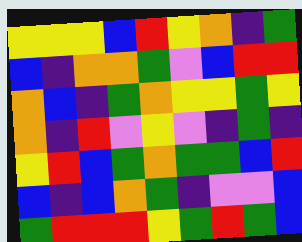[["yellow", "yellow", "yellow", "blue", "red", "yellow", "orange", "indigo", "green"], ["blue", "indigo", "orange", "orange", "green", "violet", "blue", "red", "red"], ["orange", "blue", "indigo", "green", "orange", "yellow", "yellow", "green", "yellow"], ["orange", "indigo", "red", "violet", "yellow", "violet", "indigo", "green", "indigo"], ["yellow", "red", "blue", "green", "orange", "green", "green", "blue", "red"], ["blue", "indigo", "blue", "orange", "green", "indigo", "violet", "violet", "blue"], ["green", "red", "red", "red", "yellow", "green", "red", "green", "blue"]]